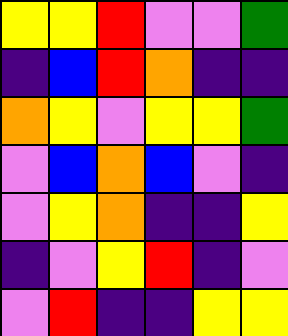[["yellow", "yellow", "red", "violet", "violet", "green"], ["indigo", "blue", "red", "orange", "indigo", "indigo"], ["orange", "yellow", "violet", "yellow", "yellow", "green"], ["violet", "blue", "orange", "blue", "violet", "indigo"], ["violet", "yellow", "orange", "indigo", "indigo", "yellow"], ["indigo", "violet", "yellow", "red", "indigo", "violet"], ["violet", "red", "indigo", "indigo", "yellow", "yellow"]]